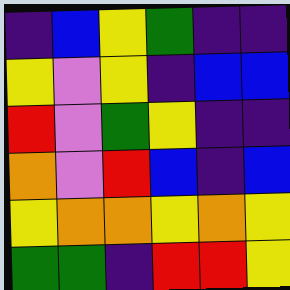[["indigo", "blue", "yellow", "green", "indigo", "indigo"], ["yellow", "violet", "yellow", "indigo", "blue", "blue"], ["red", "violet", "green", "yellow", "indigo", "indigo"], ["orange", "violet", "red", "blue", "indigo", "blue"], ["yellow", "orange", "orange", "yellow", "orange", "yellow"], ["green", "green", "indigo", "red", "red", "yellow"]]